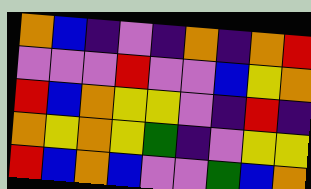[["orange", "blue", "indigo", "violet", "indigo", "orange", "indigo", "orange", "red"], ["violet", "violet", "violet", "red", "violet", "violet", "blue", "yellow", "orange"], ["red", "blue", "orange", "yellow", "yellow", "violet", "indigo", "red", "indigo"], ["orange", "yellow", "orange", "yellow", "green", "indigo", "violet", "yellow", "yellow"], ["red", "blue", "orange", "blue", "violet", "violet", "green", "blue", "orange"]]